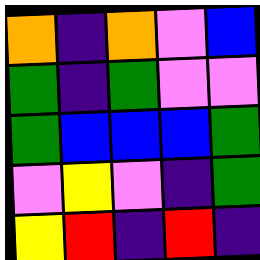[["orange", "indigo", "orange", "violet", "blue"], ["green", "indigo", "green", "violet", "violet"], ["green", "blue", "blue", "blue", "green"], ["violet", "yellow", "violet", "indigo", "green"], ["yellow", "red", "indigo", "red", "indigo"]]